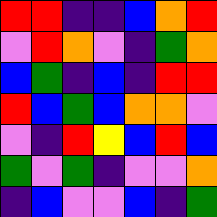[["red", "red", "indigo", "indigo", "blue", "orange", "red"], ["violet", "red", "orange", "violet", "indigo", "green", "orange"], ["blue", "green", "indigo", "blue", "indigo", "red", "red"], ["red", "blue", "green", "blue", "orange", "orange", "violet"], ["violet", "indigo", "red", "yellow", "blue", "red", "blue"], ["green", "violet", "green", "indigo", "violet", "violet", "orange"], ["indigo", "blue", "violet", "violet", "blue", "indigo", "green"]]